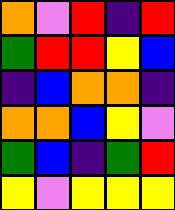[["orange", "violet", "red", "indigo", "red"], ["green", "red", "red", "yellow", "blue"], ["indigo", "blue", "orange", "orange", "indigo"], ["orange", "orange", "blue", "yellow", "violet"], ["green", "blue", "indigo", "green", "red"], ["yellow", "violet", "yellow", "yellow", "yellow"]]